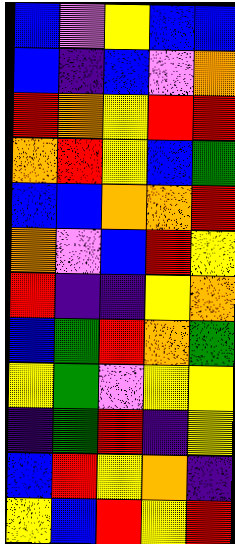[["blue", "violet", "yellow", "blue", "blue"], ["blue", "indigo", "blue", "violet", "orange"], ["red", "orange", "yellow", "red", "red"], ["orange", "red", "yellow", "blue", "green"], ["blue", "blue", "orange", "orange", "red"], ["orange", "violet", "blue", "red", "yellow"], ["red", "indigo", "indigo", "yellow", "orange"], ["blue", "green", "red", "orange", "green"], ["yellow", "green", "violet", "yellow", "yellow"], ["indigo", "green", "red", "indigo", "yellow"], ["blue", "red", "yellow", "orange", "indigo"], ["yellow", "blue", "red", "yellow", "red"]]